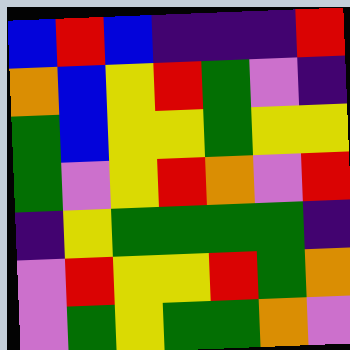[["blue", "red", "blue", "indigo", "indigo", "indigo", "red"], ["orange", "blue", "yellow", "red", "green", "violet", "indigo"], ["green", "blue", "yellow", "yellow", "green", "yellow", "yellow"], ["green", "violet", "yellow", "red", "orange", "violet", "red"], ["indigo", "yellow", "green", "green", "green", "green", "indigo"], ["violet", "red", "yellow", "yellow", "red", "green", "orange"], ["violet", "green", "yellow", "green", "green", "orange", "violet"]]